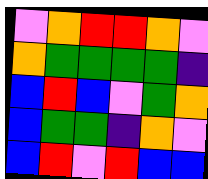[["violet", "orange", "red", "red", "orange", "violet"], ["orange", "green", "green", "green", "green", "indigo"], ["blue", "red", "blue", "violet", "green", "orange"], ["blue", "green", "green", "indigo", "orange", "violet"], ["blue", "red", "violet", "red", "blue", "blue"]]